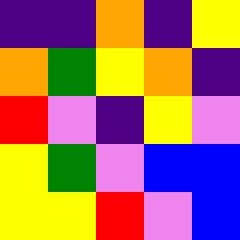[["indigo", "indigo", "orange", "indigo", "yellow"], ["orange", "green", "yellow", "orange", "indigo"], ["red", "violet", "indigo", "yellow", "violet"], ["yellow", "green", "violet", "blue", "blue"], ["yellow", "yellow", "red", "violet", "blue"]]